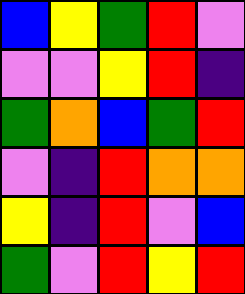[["blue", "yellow", "green", "red", "violet"], ["violet", "violet", "yellow", "red", "indigo"], ["green", "orange", "blue", "green", "red"], ["violet", "indigo", "red", "orange", "orange"], ["yellow", "indigo", "red", "violet", "blue"], ["green", "violet", "red", "yellow", "red"]]